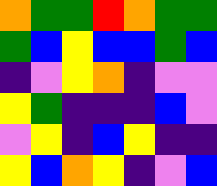[["orange", "green", "green", "red", "orange", "green", "green"], ["green", "blue", "yellow", "blue", "blue", "green", "blue"], ["indigo", "violet", "yellow", "orange", "indigo", "violet", "violet"], ["yellow", "green", "indigo", "indigo", "indigo", "blue", "violet"], ["violet", "yellow", "indigo", "blue", "yellow", "indigo", "indigo"], ["yellow", "blue", "orange", "yellow", "indigo", "violet", "blue"]]